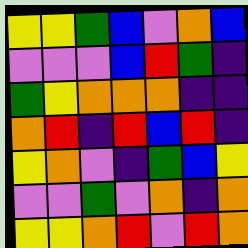[["yellow", "yellow", "green", "blue", "violet", "orange", "blue"], ["violet", "violet", "violet", "blue", "red", "green", "indigo"], ["green", "yellow", "orange", "orange", "orange", "indigo", "indigo"], ["orange", "red", "indigo", "red", "blue", "red", "indigo"], ["yellow", "orange", "violet", "indigo", "green", "blue", "yellow"], ["violet", "violet", "green", "violet", "orange", "indigo", "orange"], ["yellow", "yellow", "orange", "red", "violet", "red", "orange"]]